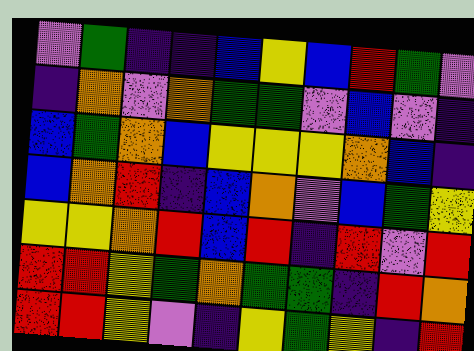[["violet", "green", "indigo", "indigo", "blue", "yellow", "blue", "red", "green", "violet"], ["indigo", "orange", "violet", "orange", "green", "green", "violet", "blue", "violet", "indigo"], ["blue", "green", "orange", "blue", "yellow", "yellow", "yellow", "orange", "blue", "indigo"], ["blue", "orange", "red", "indigo", "blue", "orange", "violet", "blue", "green", "yellow"], ["yellow", "yellow", "orange", "red", "blue", "red", "indigo", "red", "violet", "red"], ["red", "red", "yellow", "green", "orange", "green", "green", "indigo", "red", "orange"], ["red", "red", "yellow", "violet", "indigo", "yellow", "green", "yellow", "indigo", "red"]]